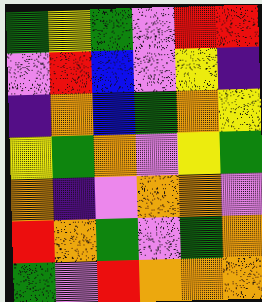[["green", "yellow", "green", "violet", "red", "red"], ["violet", "red", "blue", "violet", "yellow", "indigo"], ["indigo", "orange", "blue", "green", "orange", "yellow"], ["yellow", "green", "orange", "violet", "yellow", "green"], ["orange", "indigo", "violet", "orange", "orange", "violet"], ["red", "orange", "green", "violet", "green", "orange"], ["green", "violet", "red", "orange", "orange", "orange"]]